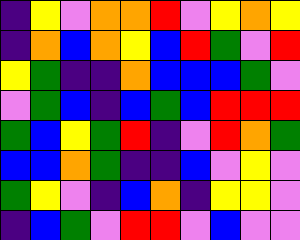[["indigo", "yellow", "violet", "orange", "orange", "red", "violet", "yellow", "orange", "yellow"], ["indigo", "orange", "blue", "orange", "yellow", "blue", "red", "green", "violet", "red"], ["yellow", "green", "indigo", "indigo", "orange", "blue", "blue", "blue", "green", "violet"], ["violet", "green", "blue", "indigo", "blue", "green", "blue", "red", "red", "red"], ["green", "blue", "yellow", "green", "red", "indigo", "violet", "red", "orange", "green"], ["blue", "blue", "orange", "green", "indigo", "indigo", "blue", "violet", "yellow", "violet"], ["green", "yellow", "violet", "indigo", "blue", "orange", "indigo", "yellow", "yellow", "violet"], ["indigo", "blue", "green", "violet", "red", "red", "violet", "blue", "violet", "violet"]]